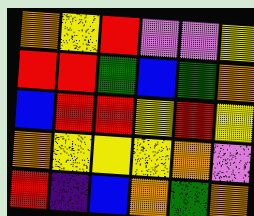[["orange", "yellow", "red", "violet", "violet", "yellow"], ["red", "red", "green", "blue", "green", "orange"], ["blue", "red", "red", "yellow", "red", "yellow"], ["orange", "yellow", "yellow", "yellow", "orange", "violet"], ["red", "indigo", "blue", "orange", "green", "orange"]]